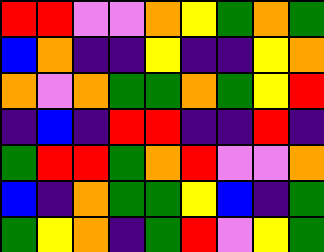[["red", "red", "violet", "violet", "orange", "yellow", "green", "orange", "green"], ["blue", "orange", "indigo", "indigo", "yellow", "indigo", "indigo", "yellow", "orange"], ["orange", "violet", "orange", "green", "green", "orange", "green", "yellow", "red"], ["indigo", "blue", "indigo", "red", "red", "indigo", "indigo", "red", "indigo"], ["green", "red", "red", "green", "orange", "red", "violet", "violet", "orange"], ["blue", "indigo", "orange", "green", "green", "yellow", "blue", "indigo", "green"], ["green", "yellow", "orange", "indigo", "green", "red", "violet", "yellow", "green"]]